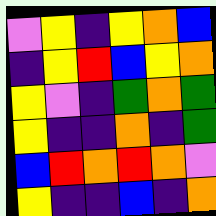[["violet", "yellow", "indigo", "yellow", "orange", "blue"], ["indigo", "yellow", "red", "blue", "yellow", "orange"], ["yellow", "violet", "indigo", "green", "orange", "green"], ["yellow", "indigo", "indigo", "orange", "indigo", "green"], ["blue", "red", "orange", "red", "orange", "violet"], ["yellow", "indigo", "indigo", "blue", "indigo", "orange"]]